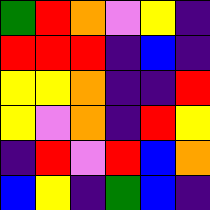[["green", "red", "orange", "violet", "yellow", "indigo"], ["red", "red", "red", "indigo", "blue", "indigo"], ["yellow", "yellow", "orange", "indigo", "indigo", "red"], ["yellow", "violet", "orange", "indigo", "red", "yellow"], ["indigo", "red", "violet", "red", "blue", "orange"], ["blue", "yellow", "indigo", "green", "blue", "indigo"]]